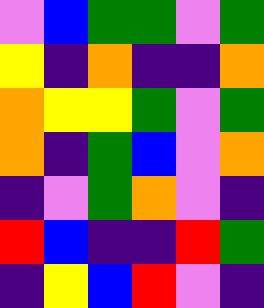[["violet", "blue", "green", "green", "violet", "green"], ["yellow", "indigo", "orange", "indigo", "indigo", "orange"], ["orange", "yellow", "yellow", "green", "violet", "green"], ["orange", "indigo", "green", "blue", "violet", "orange"], ["indigo", "violet", "green", "orange", "violet", "indigo"], ["red", "blue", "indigo", "indigo", "red", "green"], ["indigo", "yellow", "blue", "red", "violet", "indigo"]]